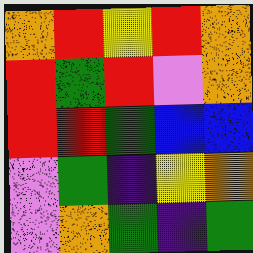[["orange", "red", "yellow", "red", "orange"], ["red", "green", "red", "violet", "orange"], ["red", "red", "green", "blue", "blue"], ["violet", "green", "indigo", "yellow", "orange"], ["violet", "orange", "green", "indigo", "green"]]